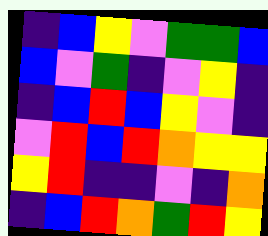[["indigo", "blue", "yellow", "violet", "green", "green", "blue"], ["blue", "violet", "green", "indigo", "violet", "yellow", "indigo"], ["indigo", "blue", "red", "blue", "yellow", "violet", "indigo"], ["violet", "red", "blue", "red", "orange", "yellow", "yellow"], ["yellow", "red", "indigo", "indigo", "violet", "indigo", "orange"], ["indigo", "blue", "red", "orange", "green", "red", "yellow"]]